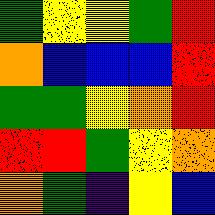[["green", "yellow", "yellow", "green", "red"], ["orange", "blue", "blue", "blue", "red"], ["green", "green", "yellow", "orange", "red"], ["red", "red", "green", "yellow", "orange"], ["orange", "green", "indigo", "yellow", "blue"]]